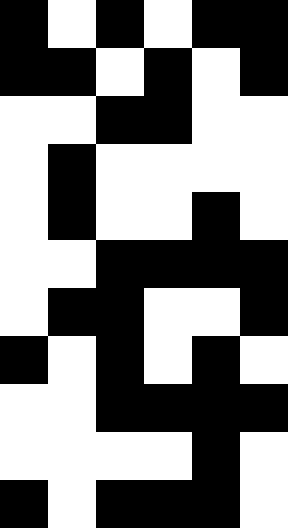[["black", "white", "black", "white", "black", "black"], ["black", "black", "white", "black", "white", "black"], ["white", "white", "black", "black", "white", "white"], ["white", "black", "white", "white", "white", "white"], ["white", "black", "white", "white", "black", "white"], ["white", "white", "black", "black", "black", "black"], ["white", "black", "black", "white", "white", "black"], ["black", "white", "black", "white", "black", "white"], ["white", "white", "black", "black", "black", "black"], ["white", "white", "white", "white", "black", "white"], ["black", "white", "black", "black", "black", "white"]]